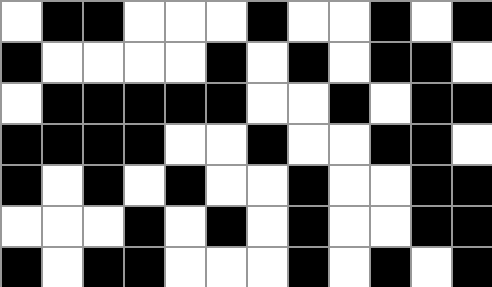[["white", "black", "black", "white", "white", "white", "black", "white", "white", "black", "white", "black"], ["black", "white", "white", "white", "white", "black", "white", "black", "white", "black", "black", "white"], ["white", "black", "black", "black", "black", "black", "white", "white", "black", "white", "black", "black"], ["black", "black", "black", "black", "white", "white", "black", "white", "white", "black", "black", "white"], ["black", "white", "black", "white", "black", "white", "white", "black", "white", "white", "black", "black"], ["white", "white", "white", "black", "white", "black", "white", "black", "white", "white", "black", "black"], ["black", "white", "black", "black", "white", "white", "white", "black", "white", "black", "white", "black"]]